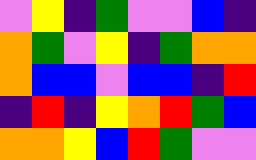[["violet", "yellow", "indigo", "green", "violet", "violet", "blue", "indigo"], ["orange", "green", "violet", "yellow", "indigo", "green", "orange", "orange"], ["orange", "blue", "blue", "violet", "blue", "blue", "indigo", "red"], ["indigo", "red", "indigo", "yellow", "orange", "red", "green", "blue"], ["orange", "orange", "yellow", "blue", "red", "green", "violet", "violet"]]